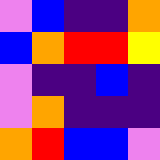[["violet", "blue", "indigo", "indigo", "orange"], ["blue", "orange", "red", "red", "yellow"], ["violet", "indigo", "indigo", "blue", "indigo"], ["violet", "orange", "indigo", "indigo", "indigo"], ["orange", "red", "blue", "blue", "violet"]]